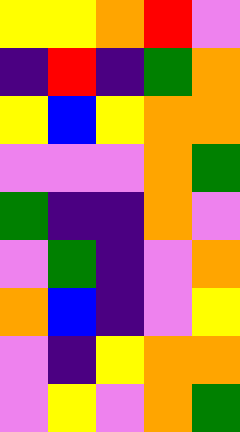[["yellow", "yellow", "orange", "red", "violet"], ["indigo", "red", "indigo", "green", "orange"], ["yellow", "blue", "yellow", "orange", "orange"], ["violet", "violet", "violet", "orange", "green"], ["green", "indigo", "indigo", "orange", "violet"], ["violet", "green", "indigo", "violet", "orange"], ["orange", "blue", "indigo", "violet", "yellow"], ["violet", "indigo", "yellow", "orange", "orange"], ["violet", "yellow", "violet", "orange", "green"]]